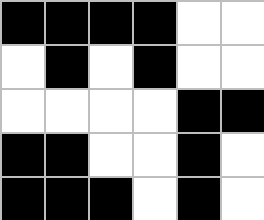[["black", "black", "black", "black", "white", "white"], ["white", "black", "white", "black", "white", "white"], ["white", "white", "white", "white", "black", "black"], ["black", "black", "white", "white", "black", "white"], ["black", "black", "black", "white", "black", "white"]]